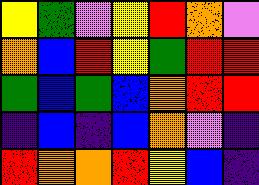[["yellow", "green", "violet", "yellow", "red", "orange", "violet"], ["orange", "blue", "red", "yellow", "green", "red", "red"], ["green", "blue", "green", "blue", "orange", "red", "red"], ["indigo", "blue", "indigo", "blue", "orange", "violet", "indigo"], ["red", "orange", "orange", "red", "yellow", "blue", "indigo"]]